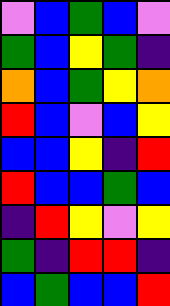[["violet", "blue", "green", "blue", "violet"], ["green", "blue", "yellow", "green", "indigo"], ["orange", "blue", "green", "yellow", "orange"], ["red", "blue", "violet", "blue", "yellow"], ["blue", "blue", "yellow", "indigo", "red"], ["red", "blue", "blue", "green", "blue"], ["indigo", "red", "yellow", "violet", "yellow"], ["green", "indigo", "red", "red", "indigo"], ["blue", "green", "blue", "blue", "red"]]